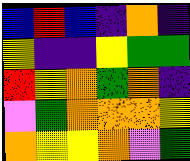[["blue", "red", "blue", "indigo", "orange", "indigo"], ["yellow", "indigo", "indigo", "yellow", "green", "green"], ["red", "yellow", "orange", "green", "orange", "indigo"], ["violet", "green", "orange", "orange", "orange", "yellow"], ["orange", "yellow", "yellow", "orange", "violet", "green"]]